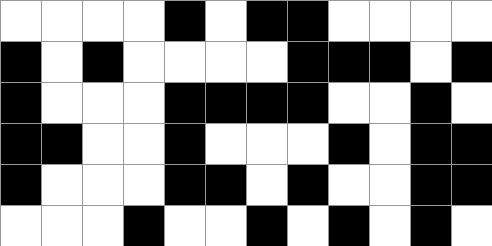[["white", "white", "white", "white", "black", "white", "black", "black", "white", "white", "white", "white"], ["black", "white", "black", "white", "white", "white", "white", "black", "black", "black", "white", "black"], ["black", "white", "white", "white", "black", "black", "black", "black", "white", "white", "black", "white"], ["black", "black", "white", "white", "black", "white", "white", "white", "black", "white", "black", "black"], ["black", "white", "white", "white", "black", "black", "white", "black", "white", "white", "black", "black"], ["white", "white", "white", "black", "white", "white", "black", "white", "black", "white", "black", "white"]]